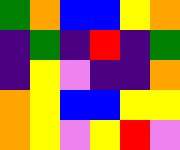[["green", "orange", "blue", "blue", "yellow", "orange"], ["indigo", "green", "indigo", "red", "indigo", "green"], ["indigo", "yellow", "violet", "indigo", "indigo", "orange"], ["orange", "yellow", "blue", "blue", "yellow", "yellow"], ["orange", "yellow", "violet", "yellow", "red", "violet"]]